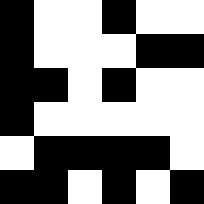[["black", "white", "white", "black", "white", "white"], ["black", "white", "white", "white", "black", "black"], ["black", "black", "white", "black", "white", "white"], ["black", "white", "white", "white", "white", "white"], ["white", "black", "black", "black", "black", "white"], ["black", "black", "white", "black", "white", "black"]]